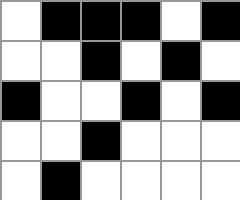[["white", "black", "black", "black", "white", "black"], ["white", "white", "black", "white", "black", "white"], ["black", "white", "white", "black", "white", "black"], ["white", "white", "black", "white", "white", "white"], ["white", "black", "white", "white", "white", "white"]]